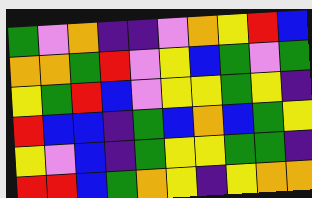[["green", "violet", "orange", "indigo", "indigo", "violet", "orange", "yellow", "red", "blue"], ["orange", "orange", "green", "red", "violet", "yellow", "blue", "green", "violet", "green"], ["yellow", "green", "red", "blue", "violet", "yellow", "yellow", "green", "yellow", "indigo"], ["red", "blue", "blue", "indigo", "green", "blue", "orange", "blue", "green", "yellow"], ["yellow", "violet", "blue", "indigo", "green", "yellow", "yellow", "green", "green", "indigo"], ["red", "red", "blue", "green", "orange", "yellow", "indigo", "yellow", "orange", "orange"]]